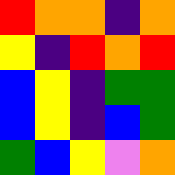[["red", "orange", "orange", "indigo", "orange"], ["yellow", "indigo", "red", "orange", "red"], ["blue", "yellow", "indigo", "green", "green"], ["blue", "yellow", "indigo", "blue", "green"], ["green", "blue", "yellow", "violet", "orange"]]